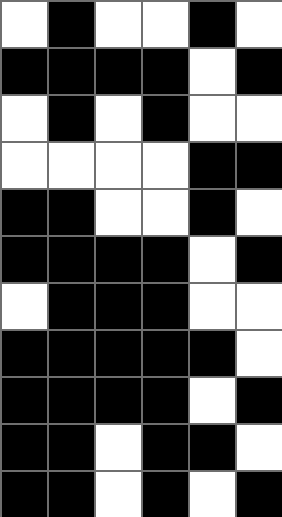[["white", "black", "white", "white", "black", "white"], ["black", "black", "black", "black", "white", "black"], ["white", "black", "white", "black", "white", "white"], ["white", "white", "white", "white", "black", "black"], ["black", "black", "white", "white", "black", "white"], ["black", "black", "black", "black", "white", "black"], ["white", "black", "black", "black", "white", "white"], ["black", "black", "black", "black", "black", "white"], ["black", "black", "black", "black", "white", "black"], ["black", "black", "white", "black", "black", "white"], ["black", "black", "white", "black", "white", "black"]]